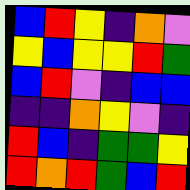[["blue", "red", "yellow", "indigo", "orange", "violet"], ["yellow", "blue", "yellow", "yellow", "red", "green"], ["blue", "red", "violet", "indigo", "blue", "blue"], ["indigo", "indigo", "orange", "yellow", "violet", "indigo"], ["red", "blue", "indigo", "green", "green", "yellow"], ["red", "orange", "red", "green", "blue", "red"]]